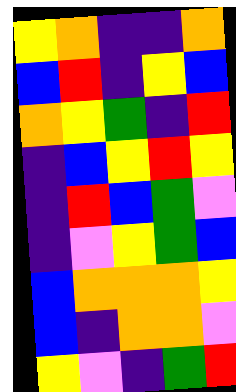[["yellow", "orange", "indigo", "indigo", "orange"], ["blue", "red", "indigo", "yellow", "blue"], ["orange", "yellow", "green", "indigo", "red"], ["indigo", "blue", "yellow", "red", "yellow"], ["indigo", "red", "blue", "green", "violet"], ["indigo", "violet", "yellow", "green", "blue"], ["blue", "orange", "orange", "orange", "yellow"], ["blue", "indigo", "orange", "orange", "violet"], ["yellow", "violet", "indigo", "green", "red"]]